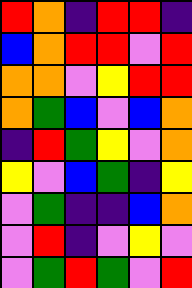[["red", "orange", "indigo", "red", "red", "indigo"], ["blue", "orange", "red", "red", "violet", "red"], ["orange", "orange", "violet", "yellow", "red", "red"], ["orange", "green", "blue", "violet", "blue", "orange"], ["indigo", "red", "green", "yellow", "violet", "orange"], ["yellow", "violet", "blue", "green", "indigo", "yellow"], ["violet", "green", "indigo", "indigo", "blue", "orange"], ["violet", "red", "indigo", "violet", "yellow", "violet"], ["violet", "green", "red", "green", "violet", "red"]]